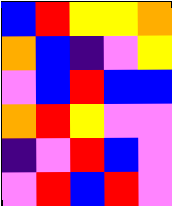[["blue", "red", "yellow", "yellow", "orange"], ["orange", "blue", "indigo", "violet", "yellow"], ["violet", "blue", "red", "blue", "blue"], ["orange", "red", "yellow", "violet", "violet"], ["indigo", "violet", "red", "blue", "violet"], ["violet", "red", "blue", "red", "violet"]]